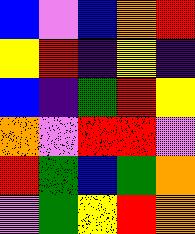[["blue", "violet", "blue", "orange", "red"], ["yellow", "red", "indigo", "yellow", "indigo"], ["blue", "indigo", "green", "red", "yellow"], ["orange", "violet", "red", "red", "violet"], ["red", "green", "blue", "green", "orange"], ["violet", "green", "yellow", "red", "orange"]]